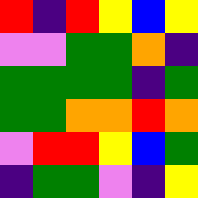[["red", "indigo", "red", "yellow", "blue", "yellow"], ["violet", "violet", "green", "green", "orange", "indigo"], ["green", "green", "green", "green", "indigo", "green"], ["green", "green", "orange", "orange", "red", "orange"], ["violet", "red", "red", "yellow", "blue", "green"], ["indigo", "green", "green", "violet", "indigo", "yellow"]]